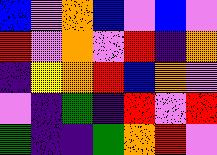[["blue", "violet", "orange", "blue", "violet", "blue", "violet"], ["red", "violet", "orange", "violet", "red", "indigo", "orange"], ["indigo", "yellow", "orange", "red", "blue", "orange", "violet"], ["violet", "indigo", "green", "indigo", "red", "violet", "red"], ["green", "indigo", "indigo", "green", "orange", "red", "violet"]]